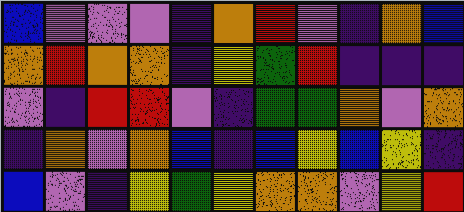[["blue", "violet", "violet", "violet", "indigo", "orange", "red", "violet", "indigo", "orange", "blue"], ["orange", "red", "orange", "orange", "indigo", "yellow", "green", "red", "indigo", "indigo", "indigo"], ["violet", "indigo", "red", "red", "violet", "indigo", "green", "green", "orange", "violet", "orange"], ["indigo", "orange", "violet", "orange", "blue", "indigo", "blue", "yellow", "blue", "yellow", "indigo"], ["blue", "violet", "indigo", "yellow", "green", "yellow", "orange", "orange", "violet", "yellow", "red"]]